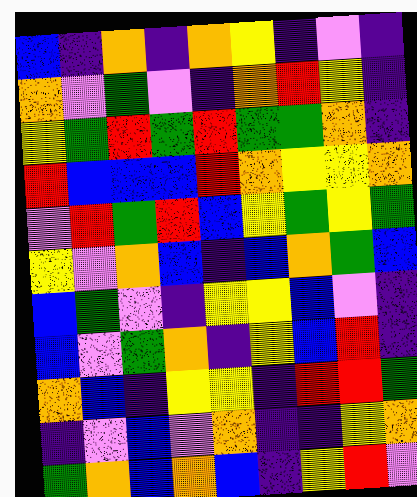[["blue", "indigo", "orange", "indigo", "orange", "yellow", "indigo", "violet", "indigo"], ["orange", "violet", "green", "violet", "indigo", "orange", "red", "yellow", "indigo"], ["yellow", "green", "red", "green", "red", "green", "green", "orange", "indigo"], ["red", "blue", "blue", "blue", "red", "orange", "yellow", "yellow", "orange"], ["violet", "red", "green", "red", "blue", "yellow", "green", "yellow", "green"], ["yellow", "violet", "orange", "blue", "indigo", "blue", "orange", "green", "blue"], ["blue", "green", "violet", "indigo", "yellow", "yellow", "blue", "violet", "indigo"], ["blue", "violet", "green", "orange", "indigo", "yellow", "blue", "red", "indigo"], ["orange", "blue", "indigo", "yellow", "yellow", "indigo", "red", "red", "green"], ["indigo", "violet", "blue", "violet", "orange", "indigo", "indigo", "yellow", "orange"], ["green", "orange", "blue", "orange", "blue", "indigo", "yellow", "red", "violet"]]